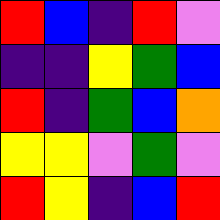[["red", "blue", "indigo", "red", "violet"], ["indigo", "indigo", "yellow", "green", "blue"], ["red", "indigo", "green", "blue", "orange"], ["yellow", "yellow", "violet", "green", "violet"], ["red", "yellow", "indigo", "blue", "red"]]